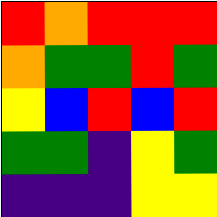[["red", "orange", "red", "red", "red"], ["orange", "green", "green", "red", "green"], ["yellow", "blue", "red", "blue", "red"], ["green", "green", "indigo", "yellow", "green"], ["indigo", "indigo", "indigo", "yellow", "yellow"]]